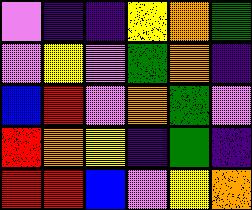[["violet", "indigo", "indigo", "yellow", "orange", "green"], ["violet", "yellow", "violet", "green", "orange", "indigo"], ["blue", "red", "violet", "orange", "green", "violet"], ["red", "orange", "yellow", "indigo", "green", "indigo"], ["red", "red", "blue", "violet", "yellow", "orange"]]